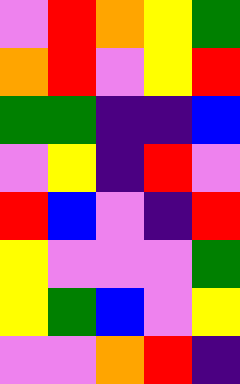[["violet", "red", "orange", "yellow", "green"], ["orange", "red", "violet", "yellow", "red"], ["green", "green", "indigo", "indigo", "blue"], ["violet", "yellow", "indigo", "red", "violet"], ["red", "blue", "violet", "indigo", "red"], ["yellow", "violet", "violet", "violet", "green"], ["yellow", "green", "blue", "violet", "yellow"], ["violet", "violet", "orange", "red", "indigo"]]